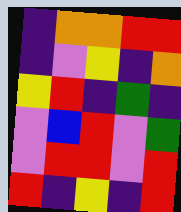[["indigo", "orange", "orange", "red", "red"], ["indigo", "violet", "yellow", "indigo", "orange"], ["yellow", "red", "indigo", "green", "indigo"], ["violet", "blue", "red", "violet", "green"], ["violet", "red", "red", "violet", "red"], ["red", "indigo", "yellow", "indigo", "red"]]